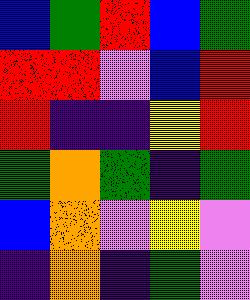[["blue", "green", "red", "blue", "green"], ["red", "red", "violet", "blue", "red"], ["red", "indigo", "indigo", "yellow", "red"], ["green", "orange", "green", "indigo", "green"], ["blue", "orange", "violet", "yellow", "violet"], ["indigo", "orange", "indigo", "green", "violet"]]